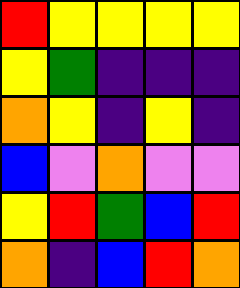[["red", "yellow", "yellow", "yellow", "yellow"], ["yellow", "green", "indigo", "indigo", "indigo"], ["orange", "yellow", "indigo", "yellow", "indigo"], ["blue", "violet", "orange", "violet", "violet"], ["yellow", "red", "green", "blue", "red"], ["orange", "indigo", "blue", "red", "orange"]]